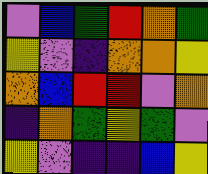[["violet", "blue", "green", "red", "orange", "green"], ["yellow", "violet", "indigo", "orange", "orange", "yellow"], ["orange", "blue", "red", "red", "violet", "orange"], ["indigo", "orange", "green", "yellow", "green", "violet"], ["yellow", "violet", "indigo", "indigo", "blue", "yellow"]]